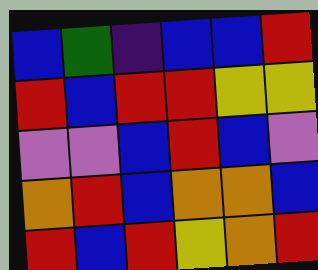[["blue", "green", "indigo", "blue", "blue", "red"], ["red", "blue", "red", "red", "yellow", "yellow"], ["violet", "violet", "blue", "red", "blue", "violet"], ["orange", "red", "blue", "orange", "orange", "blue"], ["red", "blue", "red", "yellow", "orange", "red"]]